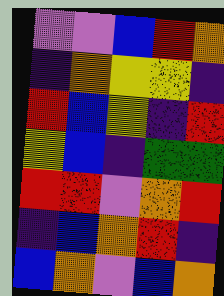[["violet", "violet", "blue", "red", "orange"], ["indigo", "orange", "yellow", "yellow", "indigo"], ["red", "blue", "yellow", "indigo", "red"], ["yellow", "blue", "indigo", "green", "green"], ["red", "red", "violet", "orange", "red"], ["indigo", "blue", "orange", "red", "indigo"], ["blue", "orange", "violet", "blue", "orange"]]